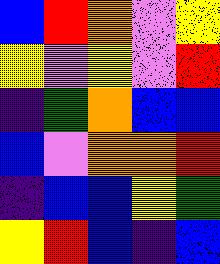[["blue", "red", "orange", "violet", "yellow"], ["yellow", "violet", "yellow", "violet", "red"], ["indigo", "green", "orange", "blue", "blue"], ["blue", "violet", "orange", "orange", "red"], ["indigo", "blue", "blue", "yellow", "green"], ["yellow", "red", "blue", "indigo", "blue"]]